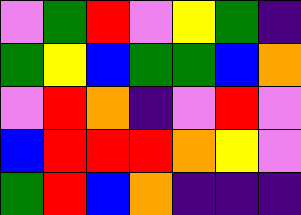[["violet", "green", "red", "violet", "yellow", "green", "indigo"], ["green", "yellow", "blue", "green", "green", "blue", "orange"], ["violet", "red", "orange", "indigo", "violet", "red", "violet"], ["blue", "red", "red", "red", "orange", "yellow", "violet"], ["green", "red", "blue", "orange", "indigo", "indigo", "indigo"]]